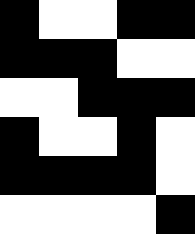[["black", "white", "white", "black", "black"], ["black", "black", "black", "white", "white"], ["white", "white", "black", "black", "black"], ["black", "white", "white", "black", "white"], ["black", "black", "black", "black", "white"], ["white", "white", "white", "white", "black"]]